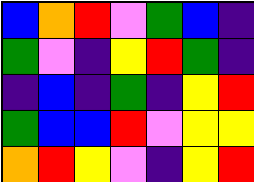[["blue", "orange", "red", "violet", "green", "blue", "indigo"], ["green", "violet", "indigo", "yellow", "red", "green", "indigo"], ["indigo", "blue", "indigo", "green", "indigo", "yellow", "red"], ["green", "blue", "blue", "red", "violet", "yellow", "yellow"], ["orange", "red", "yellow", "violet", "indigo", "yellow", "red"]]